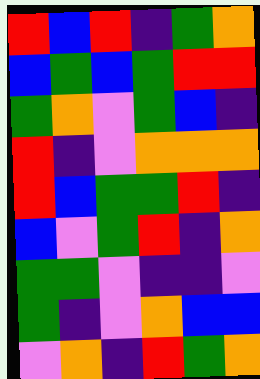[["red", "blue", "red", "indigo", "green", "orange"], ["blue", "green", "blue", "green", "red", "red"], ["green", "orange", "violet", "green", "blue", "indigo"], ["red", "indigo", "violet", "orange", "orange", "orange"], ["red", "blue", "green", "green", "red", "indigo"], ["blue", "violet", "green", "red", "indigo", "orange"], ["green", "green", "violet", "indigo", "indigo", "violet"], ["green", "indigo", "violet", "orange", "blue", "blue"], ["violet", "orange", "indigo", "red", "green", "orange"]]